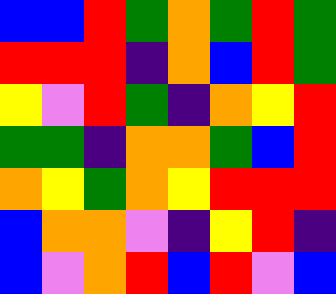[["blue", "blue", "red", "green", "orange", "green", "red", "green"], ["red", "red", "red", "indigo", "orange", "blue", "red", "green"], ["yellow", "violet", "red", "green", "indigo", "orange", "yellow", "red"], ["green", "green", "indigo", "orange", "orange", "green", "blue", "red"], ["orange", "yellow", "green", "orange", "yellow", "red", "red", "red"], ["blue", "orange", "orange", "violet", "indigo", "yellow", "red", "indigo"], ["blue", "violet", "orange", "red", "blue", "red", "violet", "blue"]]